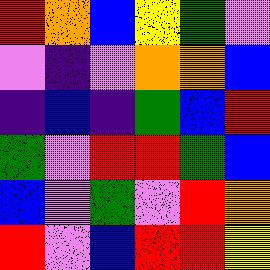[["red", "orange", "blue", "yellow", "green", "violet"], ["violet", "indigo", "violet", "orange", "orange", "blue"], ["indigo", "blue", "indigo", "green", "blue", "red"], ["green", "violet", "red", "red", "green", "blue"], ["blue", "violet", "green", "violet", "red", "orange"], ["red", "violet", "blue", "red", "red", "yellow"]]